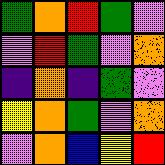[["green", "orange", "red", "green", "violet"], ["violet", "red", "green", "violet", "orange"], ["indigo", "orange", "indigo", "green", "violet"], ["yellow", "orange", "green", "violet", "orange"], ["violet", "orange", "blue", "yellow", "red"]]